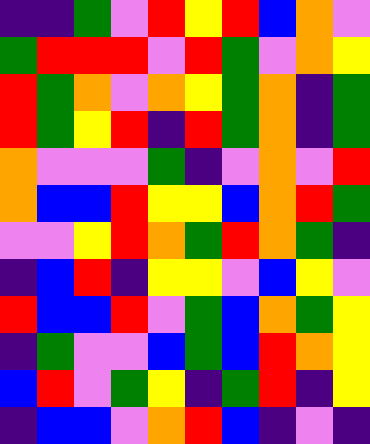[["indigo", "indigo", "green", "violet", "red", "yellow", "red", "blue", "orange", "violet"], ["green", "red", "red", "red", "violet", "red", "green", "violet", "orange", "yellow"], ["red", "green", "orange", "violet", "orange", "yellow", "green", "orange", "indigo", "green"], ["red", "green", "yellow", "red", "indigo", "red", "green", "orange", "indigo", "green"], ["orange", "violet", "violet", "violet", "green", "indigo", "violet", "orange", "violet", "red"], ["orange", "blue", "blue", "red", "yellow", "yellow", "blue", "orange", "red", "green"], ["violet", "violet", "yellow", "red", "orange", "green", "red", "orange", "green", "indigo"], ["indigo", "blue", "red", "indigo", "yellow", "yellow", "violet", "blue", "yellow", "violet"], ["red", "blue", "blue", "red", "violet", "green", "blue", "orange", "green", "yellow"], ["indigo", "green", "violet", "violet", "blue", "green", "blue", "red", "orange", "yellow"], ["blue", "red", "violet", "green", "yellow", "indigo", "green", "red", "indigo", "yellow"], ["indigo", "blue", "blue", "violet", "orange", "red", "blue", "indigo", "violet", "indigo"]]